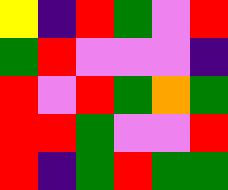[["yellow", "indigo", "red", "green", "violet", "red"], ["green", "red", "violet", "violet", "violet", "indigo"], ["red", "violet", "red", "green", "orange", "green"], ["red", "red", "green", "violet", "violet", "red"], ["red", "indigo", "green", "red", "green", "green"]]